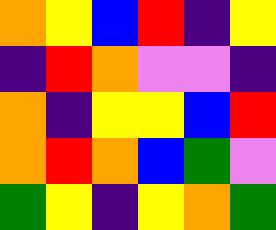[["orange", "yellow", "blue", "red", "indigo", "yellow"], ["indigo", "red", "orange", "violet", "violet", "indigo"], ["orange", "indigo", "yellow", "yellow", "blue", "red"], ["orange", "red", "orange", "blue", "green", "violet"], ["green", "yellow", "indigo", "yellow", "orange", "green"]]